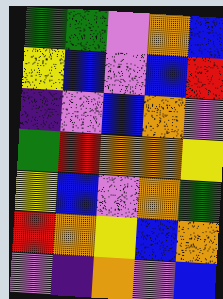[["green", "green", "violet", "orange", "blue"], ["yellow", "blue", "violet", "blue", "red"], ["indigo", "violet", "blue", "orange", "violet"], ["green", "red", "orange", "orange", "yellow"], ["yellow", "blue", "violet", "orange", "green"], ["red", "orange", "yellow", "blue", "orange"], ["violet", "indigo", "orange", "violet", "blue"]]